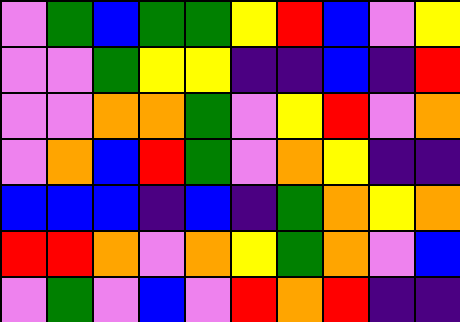[["violet", "green", "blue", "green", "green", "yellow", "red", "blue", "violet", "yellow"], ["violet", "violet", "green", "yellow", "yellow", "indigo", "indigo", "blue", "indigo", "red"], ["violet", "violet", "orange", "orange", "green", "violet", "yellow", "red", "violet", "orange"], ["violet", "orange", "blue", "red", "green", "violet", "orange", "yellow", "indigo", "indigo"], ["blue", "blue", "blue", "indigo", "blue", "indigo", "green", "orange", "yellow", "orange"], ["red", "red", "orange", "violet", "orange", "yellow", "green", "orange", "violet", "blue"], ["violet", "green", "violet", "blue", "violet", "red", "orange", "red", "indigo", "indigo"]]